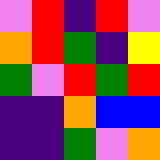[["violet", "red", "indigo", "red", "violet"], ["orange", "red", "green", "indigo", "yellow"], ["green", "violet", "red", "green", "red"], ["indigo", "indigo", "orange", "blue", "blue"], ["indigo", "indigo", "green", "violet", "orange"]]